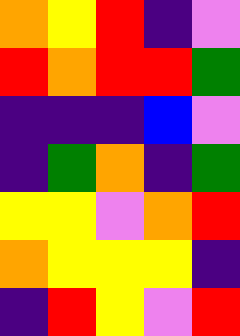[["orange", "yellow", "red", "indigo", "violet"], ["red", "orange", "red", "red", "green"], ["indigo", "indigo", "indigo", "blue", "violet"], ["indigo", "green", "orange", "indigo", "green"], ["yellow", "yellow", "violet", "orange", "red"], ["orange", "yellow", "yellow", "yellow", "indigo"], ["indigo", "red", "yellow", "violet", "red"]]